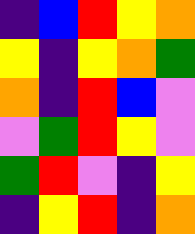[["indigo", "blue", "red", "yellow", "orange"], ["yellow", "indigo", "yellow", "orange", "green"], ["orange", "indigo", "red", "blue", "violet"], ["violet", "green", "red", "yellow", "violet"], ["green", "red", "violet", "indigo", "yellow"], ["indigo", "yellow", "red", "indigo", "orange"]]